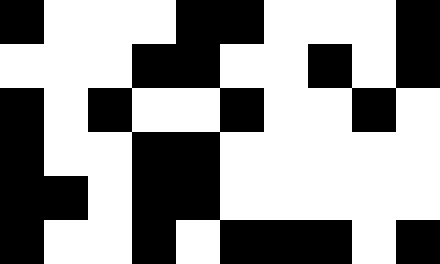[["black", "white", "white", "white", "black", "black", "white", "white", "white", "black"], ["white", "white", "white", "black", "black", "white", "white", "black", "white", "black"], ["black", "white", "black", "white", "white", "black", "white", "white", "black", "white"], ["black", "white", "white", "black", "black", "white", "white", "white", "white", "white"], ["black", "black", "white", "black", "black", "white", "white", "white", "white", "white"], ["black", "white", "white", "black", "white", "black", "black", "black", "white", "black"]]